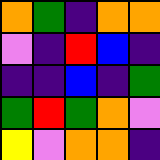[["orange", "green", "indigo", "orange", "orange"], ["violet", "indigo", "red", "blue", "indigo"], ["indigo", "indigo", "blue", "indigo", "green"], ["green", "red", "green", "orange", "violet"], ["yellow", "violet", "orange", "orange", "indigo"]]